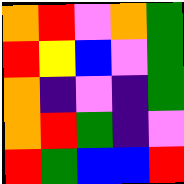[["orange", "red", "violet", "orange", "green"], ["red", "yellow", "blue", "violet", "green"], ["orange", "indigo", "violet", "indigo", "green"], ["orange", "red", "green", "indigo", "violet"], ["red", "green", "blue", "blue", "red"]]